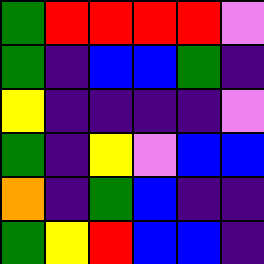[["green", "red", "red", "red", "red", "violet"], ["green", "indigo", "blue", "blue", "green", "indigo"], ["yellow", "indigo", "indigo", "indigo", "indigo", "violet"], ["green", "indigo", "yellow", "violet", "blue", "blue"], ["orange", "indigo", "green", "blue", "indigo", "indigo"], ["green", "yellow", "red", "blue", "blue", "indigo"]]